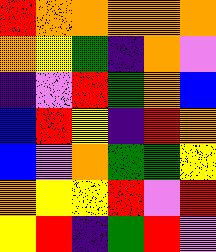[["red", "orange", "orange", "orange", "orange", "orange"], ["orange", "yellow", "green", "indigo", "orange", "violet"], ["indigo", "violet", "red", "green", "orange", "blue"], ["blue", "red", "yellow", "indigo", "red", "orange"], ["blue", "violet", "orange", "green", "green", "yellow"], ["orange", "yellow", "yellow", "red", "violet", "red"], ["yellow", "red", "indigo", "green", "red", "violet"]]